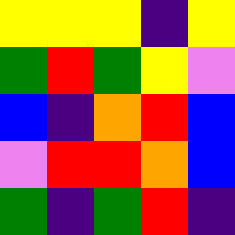[["yellow", "yellow", "yellow", "indigo", "yellow"], ["green", "red", "green", "yellow", "violet"], ["blue", "indigo", "orange", "red", "blue"], ["violet", "red", "red", "orange", "blue"], ["green", "indigo", "green", "red", "indigo"]]